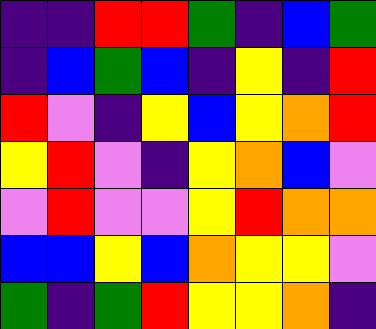[["indigo", "indigo", "red", "red", "green", "indigo", "blue", "green"], ["indigo", "blue", "green", "blue", "indigo", "yellow", "indigo", "red"], ["red", "violet", "indigo", "yellow", "blue", "yellow", "orange", "red"], ["yellow", "red", "violet", "indigo", "yellow", "orange", "blue", "violet"], ["violet", "red", "violet", "violet", "yellow", "red", "orange", "orange"], ["blue", "blue", "yellow", "blue", "orange", "yellow", "yellow", "violet"], ["green", "indigo", "green", "red", "yellow", "yellow", "orange", "indigo"]]